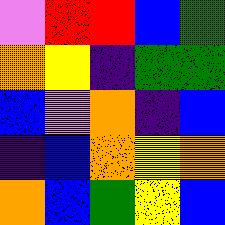[["violet", "red", "red", "blue", "green"], ["orange", "yellow", "indigo", "green", "green"], ["blue", "violet", "orange", "indigo", "blue"], ["indigo", "blue", "orange", "yellow", "orange"], ["orange", "blue", "green", "yellow", "blue"]]